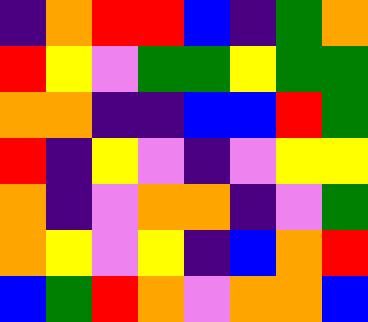[["indigo", "orange", "red", "red", "blue", "indigo", "green", "orange"], ["red", "yellow", "violet", "green", "green", "yellow", "green", "green"], ["orange", "orange", "indigo", "indigo", "blue", "blue", "red", "green"], ["red", "indigo", "yellow", "violet", "indigo", "violet", "yellow", "yellow"], ["orange", "indigo", "violet", "orange", "orange", "indigo", "violet", "green"], ["orange", "yellow", "violet", "yellow", "indigo", "blue", "orange", "red"], ["blue", "green", "red", "orange", "violet", "orange", "orange", "blue"]]